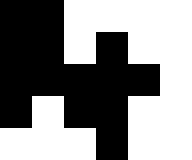[["black", "black", "white", "white", "white", "white"], ["black", "black", "white", "black", "white", "white"], ["black", "black", "black", "black", "black", "white"], ["black", "white", "black", "black", "white", "white"], ["white", "white", "white", "black", "white", "white"]]